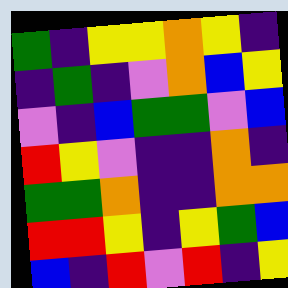[["green", "indigo", "yellow", "yellow", "orange", "yellow", "indigo"], ["indigo", "green", "indigo", "violet", "orange", "blue", "yellow"], ["violet", "indigo", "blue", "green", "green", "violet", "blue"], ["red", "yellow", "violet", "indigo", "indigo", "orange", "indigo"], ["green", "green", "orange", "indigo", "indigo", "orange", "orange"], ["red", "red", "yellow", "indigo", "yellow", "green", "blue"], ["blue", "indigo", "red", "violet", "red", "indigo", "yellow"]]